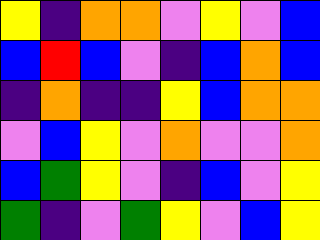[["yellow", "indigo", "orange", "orange", "violet", "yellow", "violet", "blue"], ["blue", "red", "blue", "violet", "indigo", "blue", "orange", "blue"], ["indigo", "orange", "indigo", "indigo", "yellow", "blue", "orange", "orange"], ["violet", "blue", "yellow", "violet", "orange", "violet", "violet", "orange"], ["blue", "green", "yellow", "violet", "indigo", "blue", "violet", "yellow"], ["green", "indigo", "violet", "green", "yellow", "violet", "blue", "yellow"]]